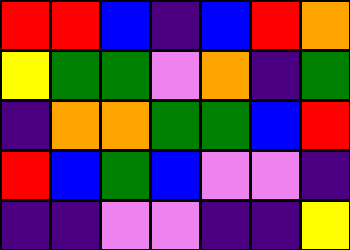[["red", "red", "blue", "indigo", "blue", "red", "orange"], ["yellow", "green", "green", "violet", "orange", "indigo", "green"], ["indigo", "orange", "orange", "green", "green", "blue", "red"], ["red", "blue", "green", "blue", "violet", "violet", "indigo"], ["indigo", "indigo", "violet", "violet", "indigo", "indigo", "yellow"]]